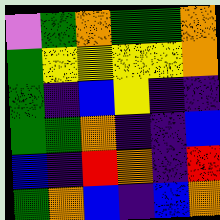[["violet", "green", "orange", "green", "green", "orange"], ["green", "yellow", "yellow", "yellow", "yellow", "orange"], ["green", "indigo", "blue", "yellow", "indigo", "indigo"], ["green", "green", "orange", "indigo", "indigo", "blue"], ["blue", "indigo", "red", "orange", "indigo", "red"], ["green", "orange", "blue", "indigo", "blue", "orange"]]